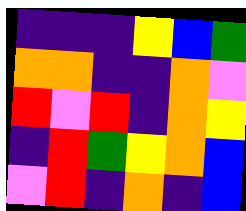[["indigo", "indigo", "indigo", "yellow", "blue", "green"], ["orange", "orange", "indigo", "indigo", "orange", "violet"], ["red", "violet", "red", "indigo", "orange", "yellow"], ["indigo", "red", "green", "yellow", "orange", "blue"], ["violet", "red", "indigo", "orange", "indigo", "blue"]]